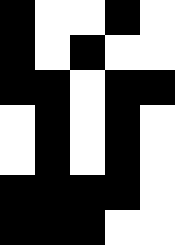[["black", "white", "white", "black", "white"], ["black", "white", "black", "white", "white"], ["black", "black", "white", "black", "black"], ["white", "black", "white", "black", "white"], ["white", "black", "white", "black", "white"], ["black", "black", "black", "black", "white"], ["black", "black", "black", "white", "white"]]